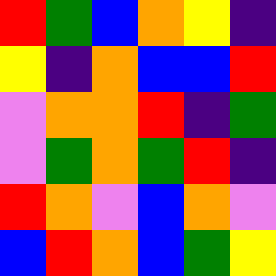[["red", "green", "blue", "orange", "yellow", "indigo"], ["yellow", "indigo", "orange", "blue", "blue", "red"], ["violet", "orange", "orange", "red", "indigo", "green"], ["violet", "green", "orange", "green", "red", "indigo"], ["red", "orange", "violet", "blue", "orange", "violet"], ["blue", "red", "orange", "blue", "green", "yellow"]]